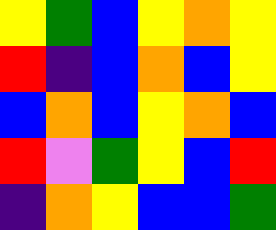[["yellow", "green", "blue", "yellow", "orange", "yellow"], ["red", "indigo", "blue", "orange", "blue", "yellow"], ["blue", "orange", "blue", "yellow", "orange", "blue"], ["red", "violet", "green", "yellow", "blue", "red"], ["indigo", "orange", "yellow", "blue", "blue", "green"]]